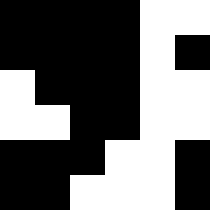[["black", "black", "black", "black", "white", "white"], ["black", "black", "black", "black", "white", "black"], ["white", "black", "black", "black", "white", "white"], ["white", "white", "black", "black", "white", "white"], ["black", "black", "black", "white", "white", "black"], ["black", "black", "white", "white", "white", "black"]]